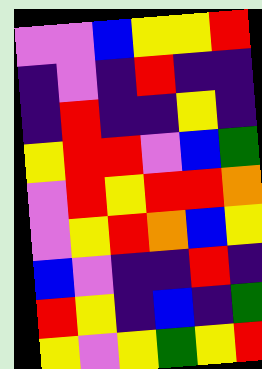[["violet", "violet", "blue", "yellow", "yellow", "red"], ["indigo", "violet", "indigo", "red", "indigo", "indigo"], ["indigo", "red", "indigo", "indigo", "yellow", "indigo"], ["yellow", "red", "red", "violet", "blue", "green"], ["violet", "red", "yellow", "red", "red", "orange"], ["violet", "yellow", "red", "orange", "blue", "yellow"], ["blue", "violet", "indigo", "indigo", "red", "indigo"], ["red", "yellow", "indigo", "blue", "indigo", "green"], ["yellow", "violet", "yellow", "green", "yellow", "red"]]